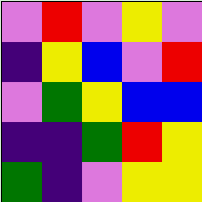[["violet", "red", "violet", "yellow", "violet"], ["indigo", "yellow", "blue", "violet", "red"], ["violet", "green", "yellow", "blue", "blue"], ["indigo", "indigo", "green", "red", "yellow"], ["green", "indigo", "violet", "yellow", "yellow"]]